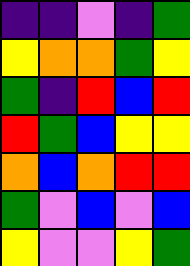[["indigo", "indigo", "violet", "indigo", "green"], ["yellow", "orange", "orange", "green", "yellow"], ["green", "indigo", "red", "blue", "red"], ["red", "green", "blue", "yellow", "yellow"], ["orange", "blue", "orange", "red", "red"], ["green", "violet", "blue", "violet", "blue"], ["yellow", "violet", "violet", "yellow", "green"]]